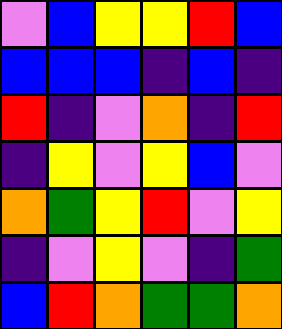[["violet", "blue", "yellow", "yellow", "red", "blue"], ["blue", "blue", "blue", "indigo", "blue", "indigo"], ["red", "indigo", "violet", "orange", "indigo", "red"], ["indigo", "yellow", "violet", "yellow", "blue", "violet"], ["orange", "green", "yellow", "red", "violet", "yellow"], ["indigo", "violet", "yellow", "violet", "indigo", "green"], ["blue", "red", "orange", "green", "green", "orange"]]